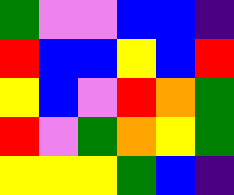[["green", "violet", "violet", "blue", "blue", "indigo"], ["red", "blue", "blue", "yellow", "blue", "red"], ["yellow", "blue", "violet", "red", "orange", "green"], ["red", "violet", "green", "orange", "yellow", "green"], ["yellow", "yellow", "yellow", "green", "blue", "indigo"]]